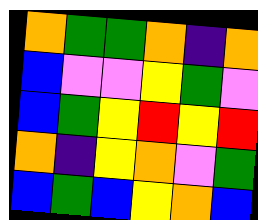[["orange", "green", "green", "orange", "indigo", "orange"], ["blue", "violet", "violet", "yellow", "green", "violet"], ["blue", "green", "yellow", "red", "yellow", "red"], ["orange", "indigo", "yellow", "orange", "violet", "green"], ["blue", "green", "blue", "yellow", "orange", "blue"]]